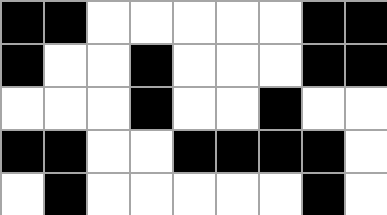[["black", "black", "white", "white", "white", "white", "white", "black", "black"], ["black", "white", "white", "black", "white", "white", "white", "black", "black"], ["white", "white", "white", "black", "white", "white", "black", "white", "white"], ["black", "black", "white", "white", "black", "black", "black", "black", "white"], ["white", "black", "white", "white", "white", "white", "white", "black", "white"]]